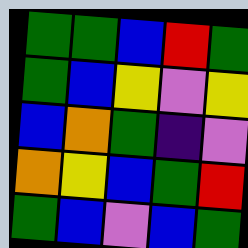[["green", "green", "blue", "red", "green"], ["green", "blue", "yellow", "violet", "yellow"], ["blue", "orange", "green", "indigo", "violet"], ["orange", "yellow", "blue", "green", "red"], ["green", "blue", "violet", "blue", "green"]]